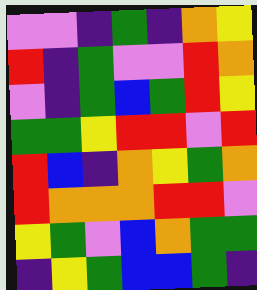[["violet", "violet", "indigo", "green", "indigo", "orange", "yellow"], ["red", "indigo", "green", "violet", "violet", "red", "orange"], ["violet", "indigo", "green", "blue", "green", "red", "yellow"], ["green", "green", "yellow", "red", "red", "violet", "red"], ["red", "blue", "indigo", "orange", "yellow", "green", "orange"], ["red", "orange", "orange", "orange", "red", "red", "violet"], ["yellow", "green", "violet", "blue", "orange", "green", "green"], ["indigo", "yellow", "green", "blue", "blue", "green", "indigo"]]